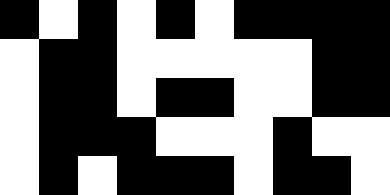[["black", "white", "black", "white", "black", "white", "black", "black", "black", "black"], ["white", "black", "black", "white", "white", "white", "white", "white", "black", "black"], ["white", "black", "black", "white", "black", "black", "white", "white", "black", "black"], ["white", "black", "black", "black", "white", "white", "white", "black", "white", "white"], ["white", "black", "white", "black", "black", "black", "white", "black", "black", "white"]]